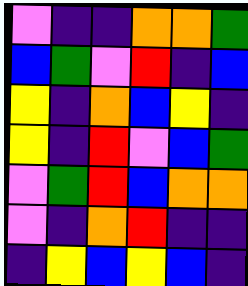[["violet", "indigo", "indigo", "orange", "orange", "green"], ["blue", "green", "violet", "red", "indigo", "blue"], ["yellow", "indigo", "orange", "blue", "yellow", "indigo"], ["yellow", "indigo", "red", "violet", "blue", "green"], ["violet", "green", "red", "blue", "orange", "orange"], ["violet", "indigo", "orange", "red", "indigo", "indigo"], ["indigo", "yellow", "blue", "yellow", "blue", "indigo"]]